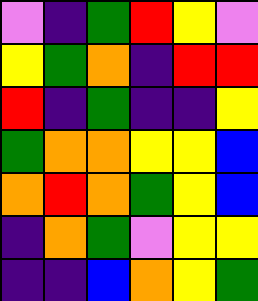[["violet", "indigo", "green", "red", "yellow", "violet"], ["yellow", "green", "orange", "indigo", "red", "red"], ["red", "indigo", "green", "indigo", "indigo", "yellow"], ["green", "orange", "orange", "yellow", "yellow", "blue"], ["orange", "red", "orange", "green", "yellow", "blue"], ["indigo", "orange", "green", "violet", "yellow", "yellow"], ["indigo", "indigo", "blue", "orange", "yellow", "green"]]